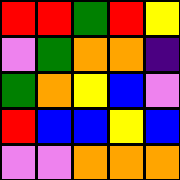[["red", "red", "green", "red", "yellow"], ["violet", "green", "orange", "orange", "indigo"], ["green", "orange", "yellow", "blue", "violet"], ["red", "blue", "blue", "yellow", "blue"], ["violet", "violet", "orange", "orange", "orange"]]